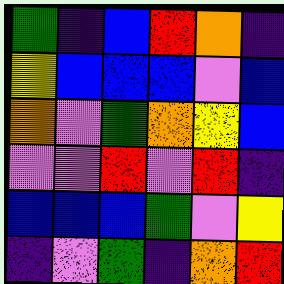[["green", "indigo", "blue", "red", "orange", "indigo"], ["yellow", "blue", "blue", "blue", "violet", "blue"], ["orange", "violet", "green", "orange", "yellow", "blue"], ["violet", "violet", "red", "violet", "red", "indigo"], ["blue", "blue", "blue", "green", "violet", "yellow"], ["indigo", "violet", "green", "indigo", "orange", "red"]]